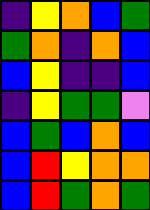[["indigo", "yellow", "orange", "blue", "green"], ["green", "orange", "indigo", "orange", "blue"], ["blue", "yellow", "indigo", "indigo", "blue"], ["indigo", "yellow", "green", "green", "violet"], ["blue", "green", "blue", "orange", "blue"], ["blue", "red", "yellow", "orange", "orange"], ["blue", "red", "green", "orange", "green"]]